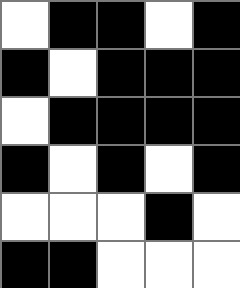[["white", "black", "black", "white", "black"], ["black", "white", "black", "black", "black"], ["white", "black", "black", "black", "black"], ["black", "white", "black", "white", "black"], ["white", "white", "white", "black", "white"], ["black", "black", "white", "white", "white"]]